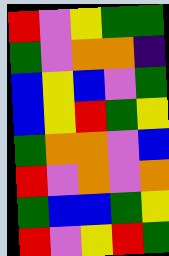[["red", "violet", "yellow", "green", "green"], ["green", "violet", "orange", "orange", "indigo"], ["blue", "yellow", "blue", "violet", "green"], ["blue", "yellow", "red", "green", "yellow"], ["green", "orange", "orange", "violet", "blue"], ["red", "violet", "orange", "violet", "orange"], ["green", "blue", "blue", "green", "yellow"], ["red", "violet", "yellow", "red", "green"]]